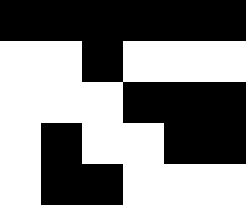[["black", "black", "black", "black", "black", "black"], ["white", "white", "black", "white", "white", "white"], ["white", "white", "white", "black", "black", "black"], ["white", "black", "white", "white", "black", "black"], ["white", "black", "black", "white", "white", "white"]]